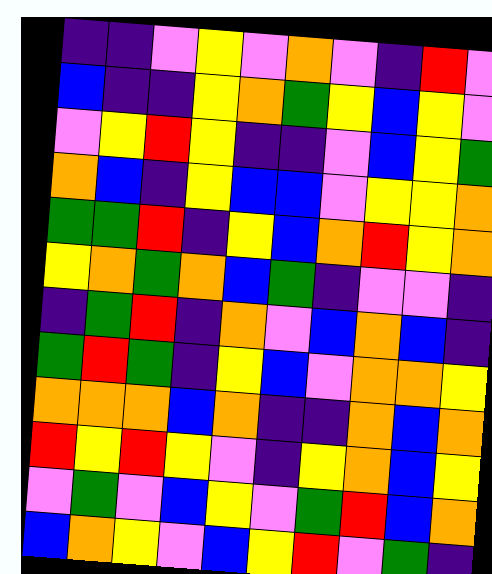[["indigo", "indigo", "violet", "yellow", "violet", "orange", "violet", "indigo", "red", "violet"], ["blue", "indigo", "indigo", "yellow", "orange", "green", "yellow", "blue", "yellow", "violet"], ["violet", "yellow", "red", "yellow", "indigo", "indigo", "violet", "blue", "yellow", "green"], ["orange", "blue", "indigo", "yellow", "blue", "blue", "violet", "yellow", "yellow", "orange"], ["green", "green", "red", "indigo", "yellow", "blue", "orange", "red", "yellow", "orange"], ["yellow", "orange", "green", "orange", "blue", "green", "indigo", "violet", "violet", "indigo"], ["indigo", "green", "red", "indigo", "orange", "violet", "blue", "orange", "blue", "indigo"], ["green", "red", "green", "indigo", "yellow", "blue", "violet", "orange", "orange", "yellow"], ["orange", "orange", "orange", "blue", "orange", "indigo", "indigo", "orange", "blue", "orange"], ["red", "yellow", "red", "yellow", "violet", "indigo", "yellow", "orange", "blue", "yellow"], ["violet", "green", "violet", "blue", "yellow", "violet", "green", "red", "blue", "orange"], ["blue", "orange", "yellow", "violet", "blue", "yellow", "red", "violet", "green", "indigo"]]